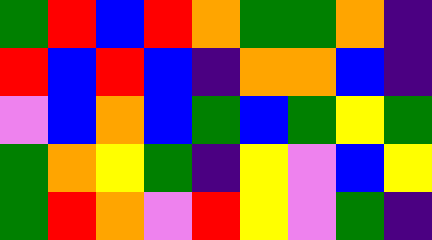[["green", "red", "blue", "red", "orange", "green", "green", "orange", "indigo"], ["red", "blue", "red", "blue", "indigo", "orange", "orange", "blue", "indigo"], ["violet", "blue", "orange", "blue", "green", "blue", "green", "yellow", "green"], ["green", "orange", "yellow", "green", "indigo", "yellow", "violet", "blue", "yellow"], ["green", "red", "orange", "violet", "red", "yellow", "violet", "green", "indigo"]]